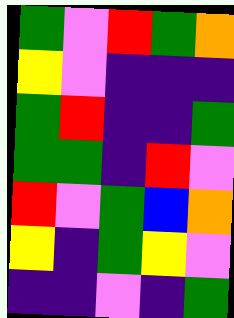[["green", "violet", "red", "green", "orange"], ["yellow", "violet", "indigo", "indigo", "indigo"], ["green", "red", "indigo", "indigo", "green"], ["green", "green", "indigo", "red", "violet"], ["red", "violet", "green", "blue", "orange"], ["yellow", "indigo", "green", "yellow", "violet"], ["indigo", "indigo", "violet", "indigo", "green"]]